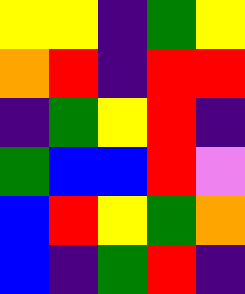[["yellow", "yellow", "indigo", "green", "yellow"], ["orange", "red", "indigo", "red", "red"], ["indigo", "green", "yellow", "red", "indigo"], ["green", "blue", "blue", "red", "violet"], ["blue", "red", "yellow", "green", "orange"], ["blue", "indigo", "green", "red", "indigo"]]